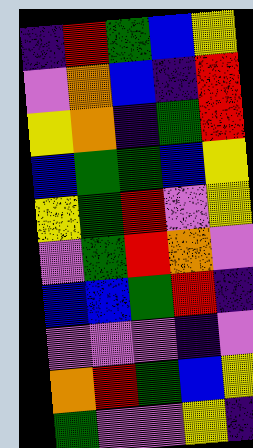[["indigo", "red", "green", "blue", "yellow"], ["violet", "orange", "blue", "indigo", "red"], ["yellow", "orange", "indigo", "green", "red"], ["blue", "green", "green", "blue", "yellow"], ["yellow", "green", "red", "violet", "yellow"], ["violet", "green", "red", "orange", "violet"], ["blue", "blue", "green", "red", "indigo"], ["violet", "violet", "violet", "indigo", "violet"], ["orange", "red", "green", "blue", "yellow"], ["green", "violet", "violet", "yellow", "indigo"]]